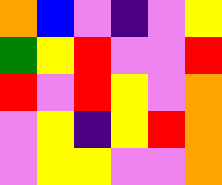[["orange", "blue", "violet", "indigo", "violet", "yellow"], ["green", "yellow", "red", "violet", "violet", "red"], ["red", "violet", "red", "yellow", "violet", "orange"], ["violet", "yellow", "indigo", "yellow", "red", "orange"], ["violet", "yellow", "yellow", "violet", "violet", "orange"]]